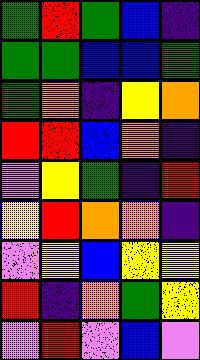[["green", "red", "green", "blue", "indigo"], ["green", "green", "blue", "blue", "green"], ["green", "orange", "indigo", "yellow", "orange"], ["red", "red", "blue", "orange", "indigo"], ["violet", "yellow", "green", "indigo", "red"], ["yellow", "red", "orange", "orange", "indigo"], ["violet", "yellow", "blue", "yellow", "yellow"], ["red", "indigo", "orange", "green", "yellow"], ["violet", "red", "violet", "blue", "violet"]]